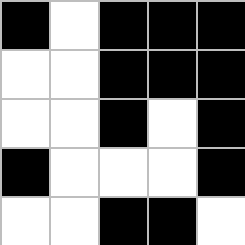[["black", "white", "black", "black", "black"], ["white", "white", "black", "black", "black"], ["white", "white", "black", "white", "black"], ["black", "white", "white", "white", "black"], ["white", "white", "black", "black", "white"]]